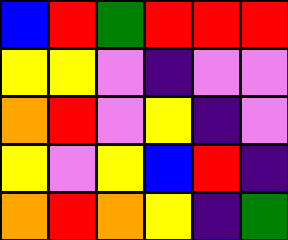[["blue", "red", "green", "red", "red", "red"], ["yellow", "yellow", "violet", "indigo", "violet", "violet"], ["orange", "red", "violet", "yellow", "indigo", "violet"], ["yellow", "violet", "yellow", "blue", "red", "indigo"], ["orange", "red", "orange", "yellow", "indigo", "green"]]